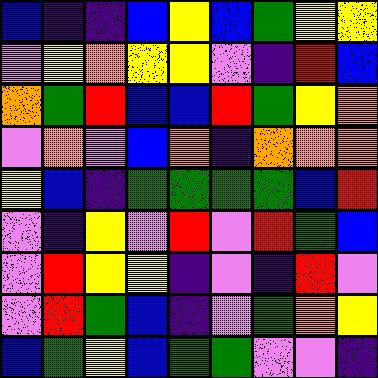[["blue", "indigo", "indigo", "blue", "yellow", "blue", "green", "yellow", "yellow"], ["violet", "yellow", "orange", "yellow", "yellow", "violet", "indigo", "red", "blue"], ["orange", "green", "red", "blue", "blue", "red", "green", "yellow", "orange"], ["violet", "orange", "violet", "blue", "orange", "indigo", "orange", "orange", "orange"], ["yellow", "blue", "indigo", "green", "green", "green", "green", "blue", "red"], ["violet", "indigo", "yellow", "violet", "red", "violet", "red", "green", "blue"], ["violet", "red", "yellow", "yellow", "indigo", "violet", "indigo", "red", "violet"], ["violet", "red", "green", "blue", "indigo", "violet", "green", "orange", "yellow"], ["blue", "green", "yellow", "blue", "green", "green", "violet", "violet", "indigo"]]